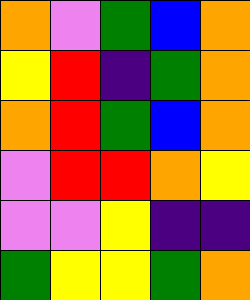[["orange", "violet", "green", "blue", "orange"], ["yellow", "red", "indigo", "green", "orange"], ["orange", "red", "green", "blue", "orange"], ["violet", "red", "red", "orange", "yellow"], ["violet", "violet", "yellow", "indigo", "indigo"], ["green", "yellow", "yellow", "green", "orange"]]